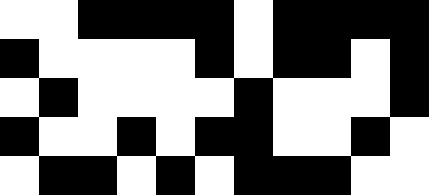[["white", "white", "black", "black", "black", "black", "white", "black", "black", "black", "black"], ["black", "white", "white", "white", "white", "black", "white", "black", "black", "white", "black"], ["white", "black", "white", "white", "white", "white", "black", "white", "white", "white", "black"], ["black", "white", "white", "black", "white", "black", "black", "white", "white", "black", "white"], ["white", "black", "black", "white", "black", "white", "black", "black", "black", "white", "white"]]